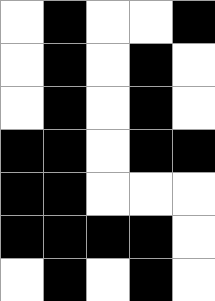[["white", "black", "white", "white", "black"], ["white", "black", "white", "black", "white"], ["white", "black", "white", "black", "white"], ["black", "black", "white", "black", "black"], ["black", "black", "white", "white", "white"], ["black", "black", "black", "black", "white"], ["white", "black", "white", "black", "white"]]